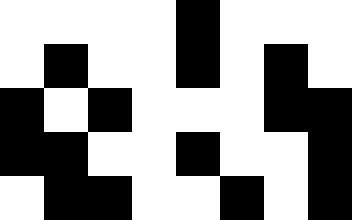[["white", "white", "white", "white", "black", "white", "white", "white"], ["white", "black", "white", "white", "black", "white", "black", "white"], ["black", "white", "black", "white", "white", "white", "black", "black"], ["black", "black", "white", "white", "black", "white", "white", "black"], ["white", "black", "black", "white", "white", "black", "white", "black"]]